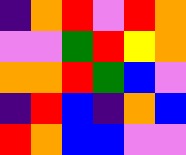[["indigo", "orange", "red", "violet", "red", "orange"], ["violet", "violet", "green", "red", "yellow", "orange"], ["orange", "orange", "red", "green", "blue", "violet"], ["indigo", "red", "blue", "indigo", "orange", "blue"], ["red", "orange", "blue", "blue", "violet", "violet"]]